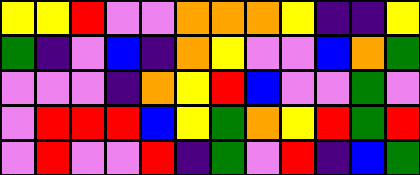[["yellow", "yellow", "red", "violet", "violet", "orange", "orange", "orange", "yellow", "indigo", "indigo", "yellow"], ["green", "indigo", "violet", "blue", "indigo", "orange", "yellow", "violet", "violet", "blue", "orange", "green"], ["violet", "violet", "violet", "indigo", "orange", "yellow", "red", "blue", "violet", "violet", "green", "violet"], ["violet", "red", "red", "red", "blue", "yellow", "green", "orange", "yellow", "red", "green", "red"], ["violet", "red", "violet", "violet", "red", "indigo", "green", "violet", "red", "indigo", "blue", "green"]]